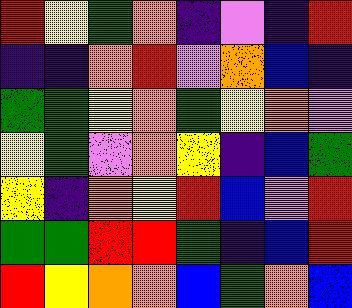[["red", "yellow", "green", "orange", "indigo", "violet", "indigo", "red"], ["indigo", "indigo", "orange", "red", "violet", "orange", "blue", "indigo"], ["green", "green", "yellow", "orange", "green", "yellow", "orange", "violet"], ["yellow", "green", "violet", "orange", "yellow", "indigo", "blue", "green"], ["yellow", "indigo", "orange", "yellow", "red", "blue", "violet", "red"], ["green", "green", "red", "red", "green", "indigo", "blue", "red"], ["red", "yellow", "orange", "orange", "blue", "green", "orange", "blue"]]